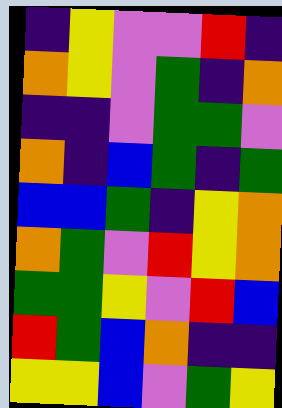[["indigo", "yellow", "violet", "violet", "red", "indigo"], ["orange", "yellow", "violet", "green", "indigo", "orange"], ["indigo", "indigo", "violet", "green", "green", "violet"], ["orange", "indigo", "blue", "green", "indigo", "green"], ["blue", "blue", "green", "indigo", "yellow", "orange"], ["orange", "green", "violet", "red", "yellow", "orange"], ["green", "green", "yellow", "violet", "red", "blue"], ["red", "green", "blue", "orange", "indigo", "indigo"], ["yellow", "yellow", "blue", "violet", "green", "yellow"]]